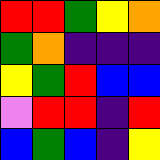[["red", "red", "green", "yellow", "orange"], ["green", "orange", "indigo", "indigo", "indigo"], ["yellow", "green", "red", "blue", "blue"], ["violet", "red", "red", "indigo", "red"], ["blue", "green", "blue", "indigo", "yellow"]]